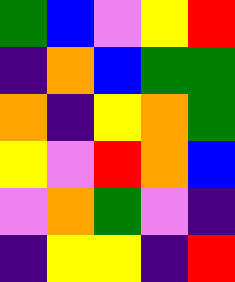[["green", "blue", "violet", "yellow", "red"], ["indigo", "orange", "blue", "green", "green"], ["orange", "indigo", "yellow", "orange", "green"], ["yellow", "violet", "red", "orange", "blue"], ["violet", "orange", "green", "violet", "indigo"], ["indigo", "yellow", "yellow", "indigo", "red"]]